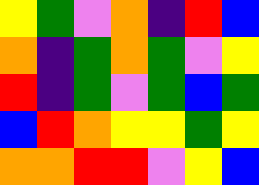[["yellow", "green", "violet", "orange", "indigo", "red", "blue"], ["orange", "indigo", "green", "orange", "green", "violet", "yellow"], ["red", "indigo", "green", "violet", "green", "blue", "green"], ["blue", "red", "orange", "yellow", "yellow", "green", "yellow"], ["orange", "orange", "red", "red", "violet", "yellow", "blue"]]